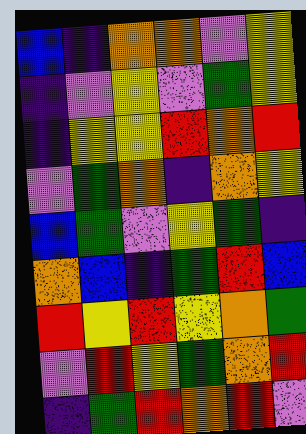[["blue", "indigo", "orange", "orange", "violet", "yellow"], ["indigo", "violet", "yellow", "violet", "green", "yellow"], ["indigo", "yellow", "yellow", "red", "orange", "red"], ["violet", "green", "orange", "indigo", "orange", "yellow"], ["blue", "green", "violet", "yellow", "green", "indigo"], ["orange", "blue", "indigo", "green", "red", "blue"], ["red", "yellow", "red", "yellow", "orange", "green"], ["violet", "red", "yellow", "green", "orange", "red"], ["indigo", "green", "red", "orange", "red", "violet"]]